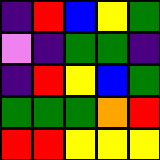[["indigo", "red", "blue", "yellow", "green"], ["violet", "indigo", "green", "green", "indigo"], ["indigo", "red", "yellow", "blue", "green"], ["green", "green", "green", "orange", "red"], ["red", "red", "yellow", "yellow", "yellow"]]